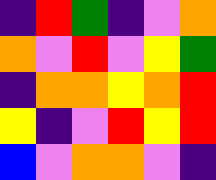[["indigo", "red", "green", "indigo", "violet", "orange"], ["orange", "violet", "red", "violet", "yellow", "green"], ["indigo", "orange", "orange", "yellow", "orange", "red"], ["yellow", "indigo", "violet", "red", "yellow", "red"], ["blue", "violet", "orange", "orange", "violet", "indigo"]]